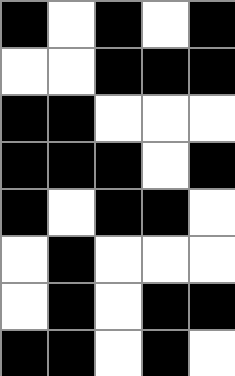[["black", "white", "black", "white", "black"], ["white", "white", "black", "black", "black"], ["black", "black", "white", "white", "white"], ["black", "black", "black", "white", "black"], ["black", "white", "black", "black", "white"], ["white", "black", "white", "white", "white"], ["white", "black", "white", "black", "black"], ["black", "black", "white", "black", "white"]]